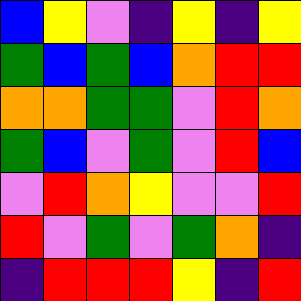[["blue", "yellow", "violet", "indigo", "yellow", "indigo", "yellow"], ["green", "blue", "green", "blue", "orange", "red", "red"], ["orange", "orange", "green", "green", "violet", "red", "orange"], ["green", "blue", "violet", "green", "violet", "red", "blue"], ["violet", "red", "orange", "yellow", "violet", "violet", "red"], ["red", "violet", "green", "violet", "green", "orange", "indigo"], ["indigo", "red", "red", "red", "yellow", "indigo", "red"]]